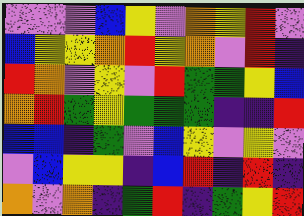[["violet", "violet", "violet", "blue", "yellow", "violet", "orange", "yellow", "red", "violet"], ["blue", "yellow", "yellow", "orange", "red", "yellow", "orange", "violet", "red", "indigo"], ["red", "orange", "violet", "yellow", "violet", "red", "green", "green", "yellow", "blue"], ["orange", "red", "green", "yellow", "green", "green", "green", "indigo", "indigo", "red"], ["blue", "blue", "indigo", "green", "violet", "blue", "yellow", "violet", "yellow", "violet"], ["violet", "blue", "yellow", "yellow", "indigo", "blue", "red", "indigo", "red", "indigo"], ["orange", "violet", "orange", "indigo", "green", "red", "indigo", "green", "yellow", "red"]]